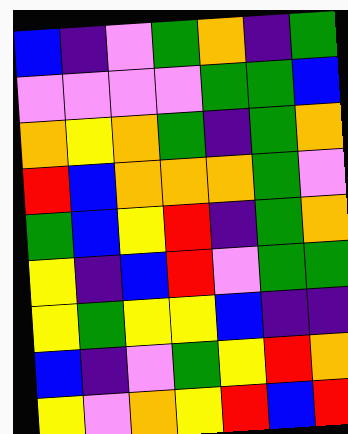[["blue", "indigo", "violet", "green", "orange", "indigo", "green"], ["violet", "violet", "violet", "violet", "green", "green", "blue"], ["orange", "yellow", "orange", "green", "indigo", "green", "orange"], ["red", "blue", "orange", "orange", "orange", "green", "violet"], ["green", "blue", "yellow", "red", "indigo", "green", "orange"], ["yellow", "indigo", "blue", "red", "violet", "green", "green"], ["yellow", "green", "yellow", "yellow", "blue", "indigo", "indigo"], ["blue", "indigo", "violet", "green", "yellow", "red", "orange"], ["yellow", "violet", "orange", "yellow", "red", "blue", "red"]]